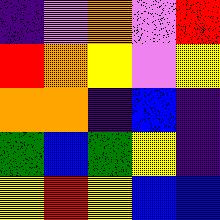[["indigo", "violet", "orange", "violet", "red"], ["red", "orange", "yellow", "violet", "yellow"], ["orange", "orange", "indigo", "blue", "indigo"], ["green", "blue", "green", "yellow", "indigo"], ["yellow", "red", "yellow", "blue", "blue"]]